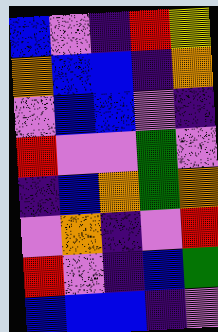[["blue", "violet", "indigo", "red", "yellow"], ["orange", "blue", "blue", "indigo", "orange"], ["violet", "blue", "blue", "violet", "indigo"], ["red", "violet", "violet", "green", "violet"], ["indigo", "blue", "orange", "green", "orange"], ["violet", "orange", "indigo", "violet", "red"], ["red", "violet", "indigo", "blue", "green"], ["blue", "blue", "blue", "indigo", "violet"]]